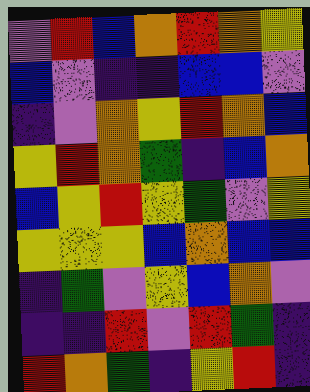[["violet", "red", "blue", "orange", "red", "orange", "yellow"], ["blue", "violet", "indigo", "indigo", "blue", "blue", "violet"], ["indigo", "violet", "orange", "yellow", "red", "orange", "blue"], ["yellow", "red", "orange", "green", "indigo", "blue", "orange"], ["blue", "yellow", "red", "yellow", "green", "violet", "yellow"], ["yellow", "yellow", "yellow", "blue", "orange", "blue", "blue"], ["indigo", "green", "violet", "yellow", "blue", "orange", "violet"], ["indigo", "indigo", "red", "violet", "red", "green", "indigo"], ["red", "orange", "green", "indigo", "yellow", "red", "indigo"]]